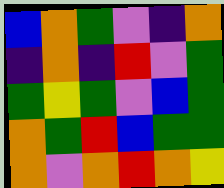[["blue", "orange", "green", "violet", "indigo", "orange"], ["indigo", "orange", "indigo", "red", "violet", "green"], ["green", "yellow", "green", "violet", "blue", "green"], ["orange", "green", "red", "blue", "green", "green"], ["orange", "violet", "orange", "red", "orange", "yellow"]]